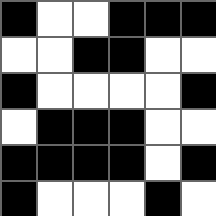[["black", "white", "white", "black", "black", "black"], ["white", "white", "black", "black", "white", "white"], ["black", "white", "white", "white", "white", "black"], ["white", "black", "black", "black", "white", "white"], ["black", "black", "black", "black", "white", "black"], ["black", "white", "white", "white", "black", "white"]]